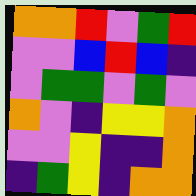[["orange", "orange", "red", "violet", "green", "red"], ["violet", "violet", "blue", "red", "blue", "indigo"], ["violet", "green", "green", "violet", "green", "violet"], ["orange", "violet", "indigo", "yellow", "yellow", "orange"], ["violet", "violet", "yellow", "indigo", "indigo", "orange"], ["indigo", "green", "yellow", "indigo", "orange", "orange"]]